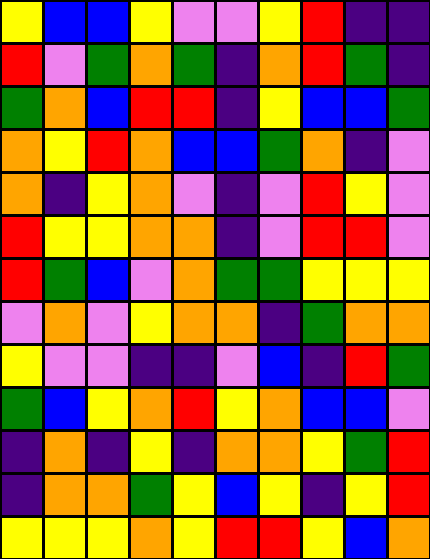[["yellow", "blue", "blue", "yellow", "violet", "violet", "yellow", "red", "indigo", "indigo"], ["red", "violet", "green", "orange", "green", "indigo", "orange", "red", "green", "indigo"], ["green", "orange", "blue", "red", "red", "indigo", "yellow", "blue", "blue", "green"], ["orange", "yellow", "red", "orange", "blue", "blue", "green", "orange", "indigo", "violet"], ["orange", "indigo", "yellow", "orange", "violet", "indigo", "violet", "red", "yellow", "violet"], ["red", "yellow", "yellow", "orange", "orange", "indigo", "violet", "red", "red", "violet"], ["red", "green", "blue", "violet", "orange", "green", "green", "yellow", "yellow", "yellow"], ["violet", "orange", "violet", "yellow", "orange", "orange", "indigo", "green", "orange", "orange"], ["yellow", "violet", "violet", "indigo", "indigo", "violet", "blue", "indigo", "red", "green"], ["green", "blue", "yellow", "orange", "red", "yellow", "orange", "blue", "blue", "violet"], ["indigo", "orange", "indigo", "yellow", "indigo", "orange", "orange", "yellow", "green", "red"], ["indigo", "orange", "orange", "green", "yellow", "blue", "yellow", "indigo", "yellow", "red"], ["yellow", "yellow", "yellow", "orange", "yellow", "red", "red", "yellow", "blue", "orange"]]